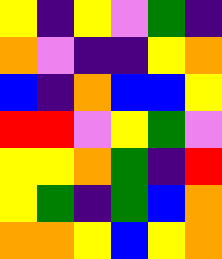[["yellow", "indigo", "yellow", "violet", "green", "indigo"], ["orange", "violet", "indigo", "indigo", "yellow", "orange"], ["blue", "indigo", "orange", "blue", "blue", "yellow"], ["red", "red", "violet", "yellow", "green", "violet"], ["yellow", "yellow", "orange", "green", "indigo", "red"], ["yellow", "green", "indigo", "green", "blue", "orange"], ["orange", "orange", "yellow", "blue", "yellow", "orange"]]